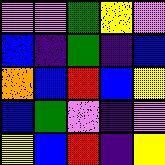[["violet", "violet", "green", "yellow", "violet"], ["blue", "indigo", "green", "indigo", "blue"], ["orange", "blue", "red", "blue", "yellow"], ["blue", "green", "violet", "indigo", "violet"], ["yellow", "blue", "red", "indigo", "yellow"]]